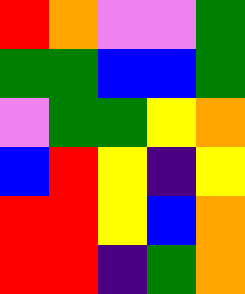[["red", "orange", "violet", "violet", "green"], ["green", "green", "blue", "blue", "green"], ["violet", "green", "green", "yellow", "orange"], ["blue", "red", "yellow", "indigo", "yellow"], ["red", "red", "yellow", "blue", "orange"], ["red", "red", "indigo", "green", "orange"]]